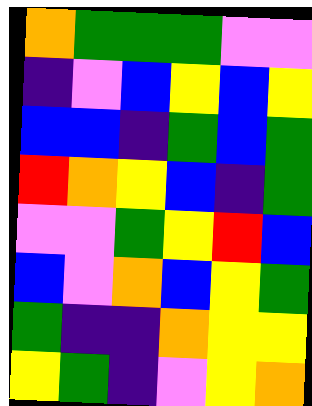[["orange", "green", "green", "green", "violet", "violet"], ["indigo", "violet", "blue", "yellow", "blue", "yellow"], ["blue", "blue", "indigo", "green", "blue", "green"], ["red", "orange", "yellow", "blue", "indigo", "green"], ["violet", "violet", "green", "yellow", "red", "blue"], ["blue", "violet", "orange", "blue", "yellow", "green"], ["green", "indigo", "indigo", "orange", "yellow", "yellow"], ["yellow", "green", "indigo", "violet", "yellow", "orange"]]